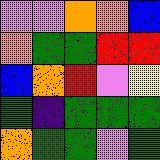[["violet", "violet", "orange", "orange", "blue"], ["orange", "green", "green", "red", "red"], ["blue", "orange", "red", "violet", "yellow"], ["green", "indigo", "green", "green", "green"], ["orange", "green", "green", "violet", "green"]]